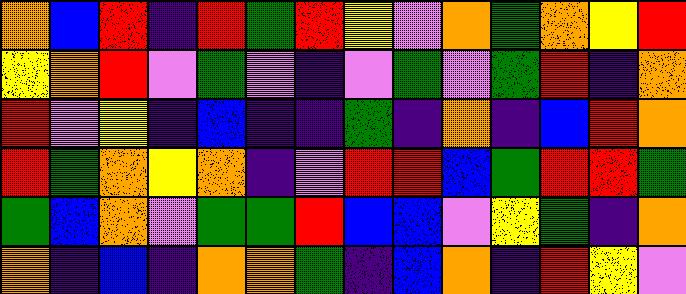[["orange", "blue", "red", "indigo", "red", "green", "red", "yellow", "violet", "orange", "green", "orange", "yellow", "red"], ["yellow", "orange", "red", "violet", "green", "violet", "indigo", "violet", "green", "violet", "green", "red", "indigo", "orange"], ["red", "violet", "yellow", "indigo", "blue", "indigo", "indigo", "green", "indigo", "orange", "indigo", "blue", "red", "orange"], ["red", "green", "orange", "yellow", "orange", "indigo", "violet", "red", "red", "blue", "green", "red", "red", "green"], ["green", "blue", "orange", "violet", "green", "green", "red", "blue", "blue", "violet", "yellow", "green", "indigo", "orange"], ["orange", "indigo", "blue", "indigo", "orange", "orange", "green", "indigo", "blue", "orange", "indigo", "red", "yellow", "violet"]]